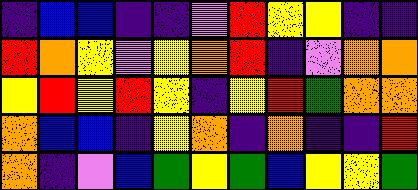[["indigo", "blue", "blue", "indigo", "indigo", "violet", "red", "yellow", "yellow", "indigo", "indigo"], ["red", "orange", "yellow", "violet", "yellow", "orange", "red", "indigo", "violet", "orange", "orange"], ["yellow", "red", "yellow", "red", "yellow", "indigo", "yellow", "red", "green", "orange", "orange"], ["orange", "blue", "blue", "indigo", "yellow", "orange", "indigo", "orange", "indigo", "indigo", "red"], ["orange", "indigo", "violet", "blue", "green", "yellow", "green", "blue", "yellow", "yellow", "green"]]